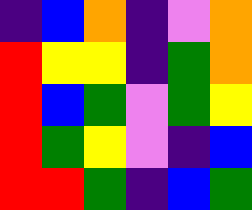[["indigo", "blue", "orange", "indigo", "violet", "orange"], ["red", "yellow", "yellow", "indigo", "green", "orange"], ["red", "blue", "green", "violet", "green", "yellow"], ["red", "green", "yellow", "violet", "indigo", "blue"], ["red", "red", "green", "indigo", "blue", "green"]]